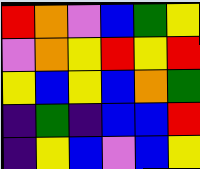[["red", "orange", "violet", "blue", "green", "yellow"], ["violet", "orange", "yellow", "red", "yellow", "red"], ["yellow", "blue", "yellow", "blue", "orange", "green"], ["indigo", "green", "indigo", "blue", "blue", "red"], ["indigo", "yellow", "blue", "violet", "blue", "yellow"]]